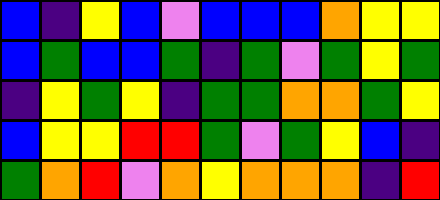[["blue", "indigo", "yellow", "blue", "violet", "blue", "blue", "blue", "orange", "yellow", "yellow"], ["blue", "green", "blue", "blue", "green", "indigo", "green", "violet", "green", "yellow", "green"], ["indigo", "yellow", "green", "yellow", "indigo", "green", "green", "orange", "orange", "green", "yellow"], ["blue", "yellow", "yellow", "red", "red", "green", "violet", "green", "yellow", "blue", "indigo"], ["green", "orange", "red", "violet", "orange", "yellow", "orange", "orange", "orange", "indigo", "red"]]